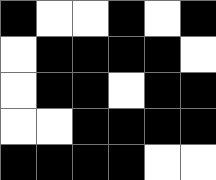[["black", "white", "white", "black", "white", "black"], ["white", "black", "black", "black", "black", "white"], ["white", "black", "black", "white", "black", "black"], ["white", "white", "black", "black", "black", "black"], ["black", "black", "black", "black", "white", "white"]]